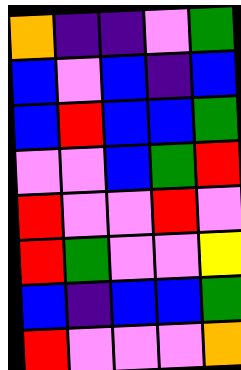[["orange", "indigo", "indigo", "violet", "green"], ["blue", "violet", "blue", "indigo", "blue"], ["blue", "red", "blue", "blue", "green"], ["violet", "violet", "blue", "green", "red"], ["red", "violet", "violet", "red", "violet"], ["red", "green", "violet", "violet", "yellow"], ["blue", "indigo", "blue", "blue", "green"], ["red", "violet", "violet", "violet", "orange"]]